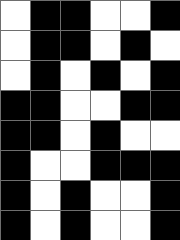[["white", "black", "black", "white", "white", "black"], ["white", "black", "black", "white", "black", "white"], ["white", "black", "white", "black", "white", "black"], ["black", "black", "white", "white", "black", "black"], ["black", "black", "white", "black", "white", "white"], ["black", "white", "white", "black", "black", "black"], ["black", "white", "black", "white", "white", "black"], ["black", "white", "black", "white", "white", "black"]]